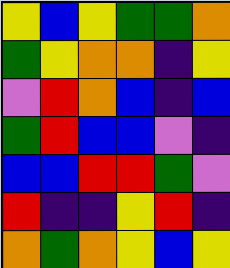[["yellow", "blue", "yellow", "green", "green", "orange"], ["green", "yellow", "orange", "orange", "indigo", "yellow"], ["violet", "red", "orange", "blue", "indigo", "blue"], ["green", "red", "blue", "blue", "violet", "indigo"], ["blue", "blue", "red", "red", "green", "violet"], ["red", "indigo", "indigo", "yellow", "red", "indigo"], ["orange", "green", "orange", "yellow", "blue", "yellow"]]